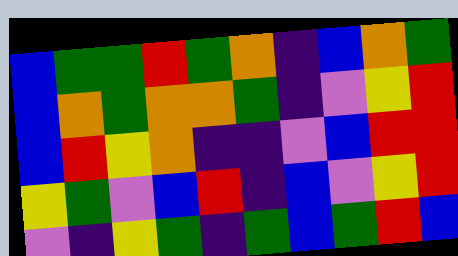[["blue", "green", "green", "red", "green", "orange", "indigo", "blue", "orange", "green"], ["blue", "orange", "green", "orange", "orange", "green", "indigo", "violet", "yellow", "red"], ["blue", "red", "yellow", "orange", "indigo", "indigo", "violet", "blue", "red", "red"], ["yellow", "green", "violet", "blue", "red", "indigo", "blue", "violet", "yellow", "red"], ["violet", "indigo", "yellow", "green", "indigo", "green", "blue", "green", "red", "blue"]]